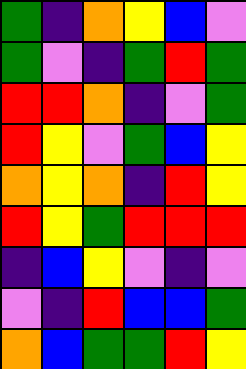[["green", "indigo", "orange", "yellow", "blue", "violet"], ["green", "violet", "indigo", "green", "red", "green"], ["red", "red", "orange", "indigo", "violet", "green"], ["red", "yellow", "violet", "green", "blue", "yellow"], ["orange", "yellow", "orange", "indigo", "red", "yellow"], ["red", "yellow", "green", "red", "red", "red"], ["indigo", "blue", "yellow", "violet", "indigo", "violet"], ["violet", "indigo", "red", "blue", "blue", "green"], ["orange", "blue", "green", "green", "red", "yellow"]]